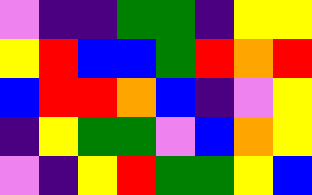[["violet", "indigo", "indigo", "green", "green", "indigo", "yellow", "yellow"], ["yellow", "red", "blue", "blue", "green", "red", "orange", "red"], ["blue", "red", "red", "orange", "blue", "indigo", "violet", "yellow"], ["indigo", "yellow", "green", "green", "violet", "blue", "orange", "yellow"], ["violet", "indigo", "yellow", "red", "green", "green", "yellow", "blue"]]